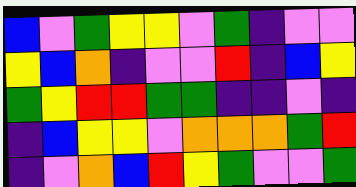[["blue", "violet", "green", "yellow", "yellow", "violet", "green", "indigo", "violet", "violet"], ["yellow", "blue", "orange", "indigo", "violet", "violet", "red", "indigo", "blue", "yellow"], ["green", "yellow", "red", "red", "green", "green", "indigo", "indigo", "violet", "indigo"], ["indigo", "blue", "yellow", "yellow", "violet", "orange", "orange", "orange", "green", "red"], ["indigo", "violet", "orange", "blue", "red", "yellow", "green", "violet", "violet", "green"]]